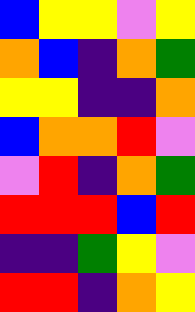[["blue", "yellow", "yellow", "violet", "yellow"], ["orange", "blue", "indigo", "orange", "green"], ["yellow", "yellow", "indigo", "indigo", "orange"], ["blue", "orange", "orange", "red", "violet"], ["violet", "red", "indigo", "orange", "green"], ["red", "red", "red", "blue", "red"], ["indigo", "indigo", "green", "yellow", "violet"], ["red", "red", "indigo", "orange", "yellow"]]